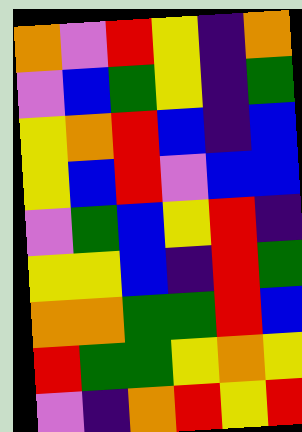[["orange", "violet", "red", "yellow", "indigo", "orange"], ["violet", "blue", "green", "yellow", "indigo", "green"], ["yellow", "orange", "red", "blue", "indigo", "blue"], ["yellow", "blue", "red", "violet", "blue", "blue"], ["violet", "green", "blue", "yellow", "red", "indigo"], ["yellow", "yellow", "blue", "indigo", "red", "green"], ["orange", "orange", "green", "green", "red", "blue"], ["red", "green", "green", "yellow", "orange", "yellow"], ["violet", "indigo", "orange", "red", "yellow", "red"]]